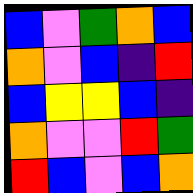[["blue", "violet", "green", "orange", "blue"], ["orange", "violet", "blue", "indigo", "red"], ["blue", "yellow", "yellow", "blue", "indigo"], ["orange", "violet", "violet", "red", "green"], ["red", "blue", "violet", "blue", "orange"]]